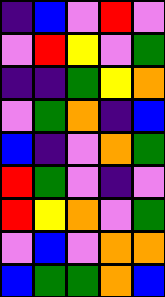[["indigo", "blue", "violet", "red", "violet"], ["violet", "red", "yellow", "violet", "green"], ["indigo", "indigo", "green", "yellow", "orange"], ["violet", "green", "orange", "indigo", "blue"], ["blue", "indigo", "violet", "orange", "green"], ["red", "green", "violet", "indigo", "violet"], ["red", "yellow", "orange", "violet", "green"], ["violet", "blue", "violet", "orange", "orange"], ["blue", "green", "green", "orange", "blue"]]